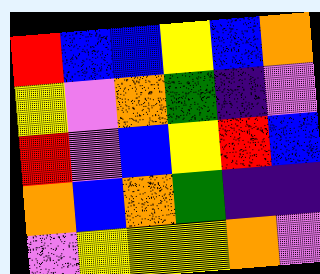[["red", "blue", "blue", "yellow", "blue", "orange"], ["yellow", "violet", "orange", "green", "indigo", "violet"], ["red", "violet", "blue", "yellow", "red", "blue"], ["orange", "blue", "orange", "green", "indigo", "indigo"], ["violet", "yellow", "yellow", "yellow", "orange", "violet"]]